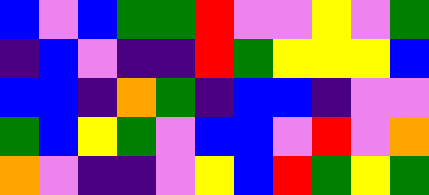[["blue", "violet", "blue", "green", "green", "red", "violet", "violet", "yellow", "violet", "green"], ["indigo", "blue", "violet", "indigo", "indigo", "red", "green", "yellow", "yellow", "yellow", "blue"], ["blue", "blue", "indigo", "orange", "green", "indigo", "blue", "blue", "indigo", "violet", "violet"], ["green", "blue", "yellow", "green", "violet", "blue", "blue", "violet", "red", "violet", "orange"], ["orange", "violet", "indigo", "indigo", "violet", "yellow", "blue", "red", "green", "yellow", "green"]]